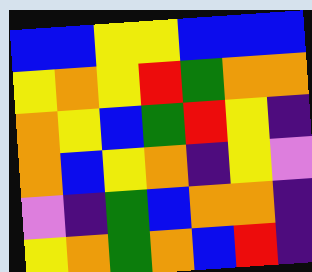[["blue", "blue", "yellow", "yellow", "blue", "blue", "blue"], ["yellow", "orange", "yellow", "red", "green", "orange", "orange"], ["orange", "yellow", "blue", "green", "red", "yellow", "indigo"], ["orange", "blue", "yellow", "orange", "indigo", "yellow", "violet"], ["violet", "indigo", "green", "blue", "orange", "orange", "indigo"], ["yellow", "orange", "green", "orange", "blue", "red", "indigo"]]